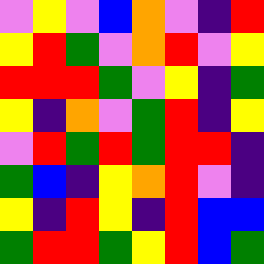[["violet", "yellow", "violet", "blue", "orange", "violet", "indigo", "red"], ["yellow", "red", "green", "violet", "orange", "red", "violet", "yellow"], ["red", "red", "red", "green", "violet", "yellow", "indigo", "green"], ["yellow", "indigo", "orange", "violet", "green", "red", "indigo", "yellow"], ["violet", "red", "green", "red", "green", "red", "red", "indigo"], ["green", "blue", "indigo", "yellow", "orange", "red", "violet", "indigo"], ["yellow", "indigo", "red", "yellow", "indigo", "red", "blue", "blue"], ["green", "red", "red", "green", "yellow", "red", "blue", "green"]]